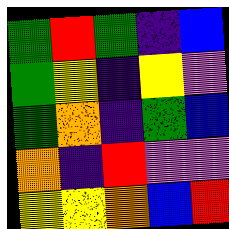[["green", "red", "green", "indigo", "blue"], ["green", "yellow", "indigo", "yellow", "violet"], ["green", "orange", "indigo", "green", "blue"], ["orange", "indigo", "red", "violet", "violet"], ["yellow", "yellow", "orange", "blue", "red"]]